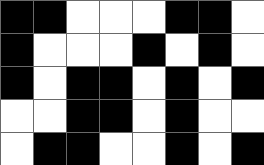[["black", "black", "white", "white", "white", "black", "black", "white"], ["black", "white", "white", "white", "black", "white", "black", "white"], ["black", "white", "black", "black", "white", "black", "white", "black"], ["white", "white", "black", "black", "white", "black", "white", "white"], ["white", "black", "black", "white", "white", "black", "white", "black"]]